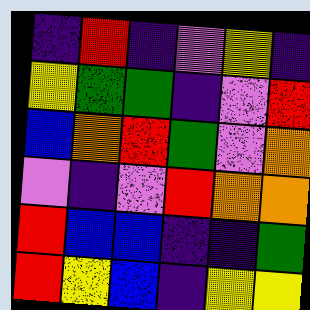[["indigo", "red", "indigo", "violet", "yellow", "indigo"], ["yellow", "green", "green", "indigo", "violet", "red"], ["blue", "orange", "red", "green", "violet", "orange"], ["violet", "indigo", "violet", "red", "orange", "orange"], ["red", "blue", "blue", "indigo", "indigo", "green"], ["red", "yellow", "blue", "indigo", "yellow", "yellow"]]